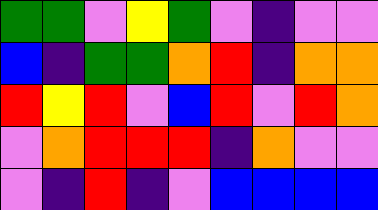[["green", "green", "violet", "yellow", "green", "violet", "indigo", "violet", "violet"], ["blue", "indigo", "green", "green", "orange", "red", "indigo", "orange", "orange"], ["red", "yellow", "red", "violet", "blue", "red", "violet", "red", "orange"], ["violet", "orange", "red", "red", "red", "indigo", "orange", "violet", "violet"], ["violet", "indigo", "red", "indigo", "violet", "blue", "blue", "blue", "blue"]]